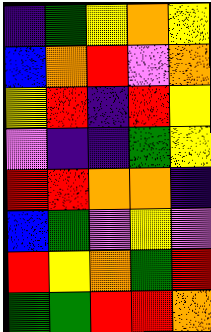[["indigo", "green", "yellow", "orange", "yellow"], ["blue", "orange", "red", "violet", "orange"], ["yellow", "red", "indigo", "red", "yellow"], ["violet", "indigo", "indigo", "green", "yellow"], ["red", "red", "orange", "orange", "indigo"], ["blue", "green", "violet", "yellow", "violet"], ["red", "yellow", "orange", "green", "red"], ["green", "green", "red", "red", "orange"]]